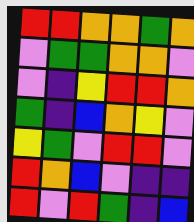[["red", "red", "orange", "orange", "green", "orange"], ["violet", "green", "green", "orange", "orange", "violet"], ["violet", "indigo", "yellow", "red", "red", "orange"], ["green", "indigo", "blue", "orange", "yellow", "violet"], ["yellow", "green", "violet", "red", "red", "violet"], ["red", "orange", "blue", "violet", "indigo", "indigo"], ["red", "violet", "red", "green", "indigo", "blue"]]